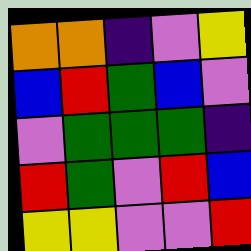[["orange", "orange", "indigo", "violet", "yellow"], ["blue", "red", "green", "blue", "violet"], ["violet", "green", "green", "green", "indigo"], ["red", "green", "violet", "red", "blue"], ["yellow", "yellow", "violet", "violet", "red"]]